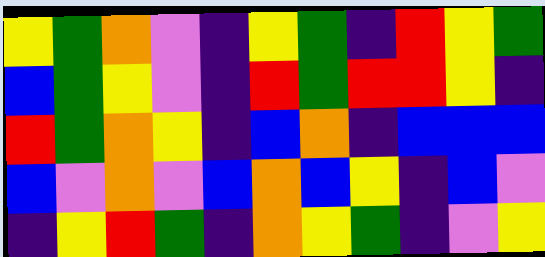[["yellow", "green", "orange", "violet", "indigo", "yellow", "green", "indigo", "red", "yellow", "green"], ["blue", "green", "yellow", "violet", "indigo", "red", "green", "red", "red", "yellow", "indigo"], ["red", "green", "orange", "yellow", "indigo", "blue", "orange", "indigo", "blue", "blue", "blue"], ["blue", "violet", "orange", "violet", "blue", "orange", "blue", "yellow", "indigo", "blue", "violet"], ["indigo", "yellow", "red", "green", "indigo", "orange", "yellow", "green", "indigo", "violet", "yellow"]]